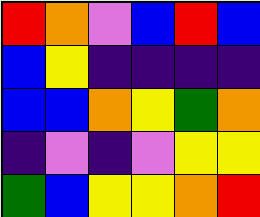[["red", "orange", "violet", "blue", "red", "blue"], ["blue", "yellow", "indigo", "indigo", "indigo", "indigo"], ["blue", "blue", "orange", "yellow", "green", "orange"], ["indigo", "violet", "indigo", "violet", "yellow", "yellow"], ["green", "blue", "yellow", "yellow", "orange", "red"]]